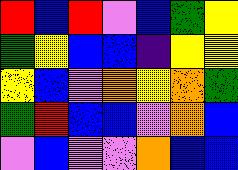[["red", "blue", "red", "violet", "blue", "green", "yellow"], ["green", "yellow", "blue", "blue", "indigo", "yellow", "yellow"], ["yellow", "blue", "violet", "orange", "yellow", "orange", "green"], ["green", "red", "blue", "blue", "violet", "orange", "blue"], ["violet", "blue", "violet", "violet", "orange", "blue", "blue"]]